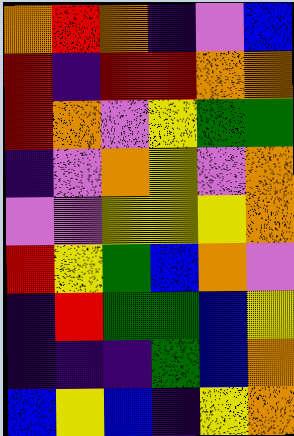[["orange", "red", "orange", "indigo", "violet", "blue"], ["red", "indigo", "red", "red", "orange", "orange"], ["red", "orange", "violet", "yellow", "green", "green"], ["indigo", "violet", "orange", "yellow", "violet", "orange"], ["violet", "violet", "yellow", "yellow", "yellow", "orange"], ["red", "yellow", "green", "blue", "orange", "violet"], ["indigo", "red", "green", "green", "blue", "yellow"], ["indigo", "indigo", "indigo", "green", "blue", "orange"], ["blue", "yellow", "blue", "indigo", "yellow", "orange"]]